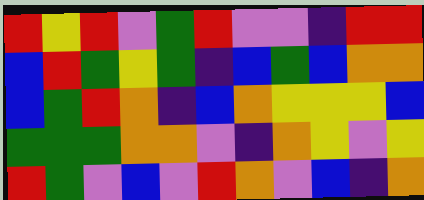[["red", "yellow", "red", "violet", "green", "red", "violet", "violet", "indigo", "red", "red"], ["blue", "red", "green", "yellow", "green", "indigo", "blue", "green", "blue", "orange", "orange"], ["blue", "green", "red", "orange", "indigo", "blue", "orange", "yellow", "yellow", "yellow", "blue"], ["green", "green", "green", "orange", "orange", "violet", "indigo", "orange", "yellow", "violet", "yellow"], ["red", "green", "violet", "blue", "violet", "red", "orange", "violet", "blue", "indigo", "orange"]]